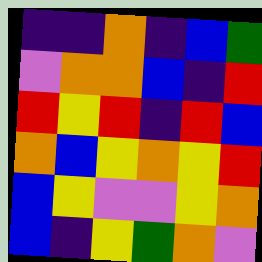[["indigo", "indigo", "orange", "indigo", "blue", "green"], ["violet", "orange", "orange", "blue", "indigo", "red"], ["red", "yellow", "red", "indigo", "red", "blue"], ["orange", "blue", "yellow", "orange", "yellow", "red"], ["blue", "yellow", "violet", "violet", "yellow", "orange"], ["blue", "indigo", "yellow", "green", "orange", "violet"]]